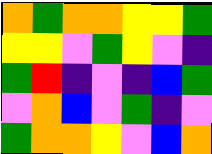[["orange", "green", "orange", "orange", "yellow", "yellow", "green"], ["yellow", "yellow", "violet", "green", "yellow", "violet", "indigo"], ["green", "red", "indigo", "violet", "indigo", "blue", "green"], ["violet", "orange", "blue", "violet", "green", "indigo", "violet"], ["green", "orange", "orange", "yellow", "violet", "blue", "orange"]]